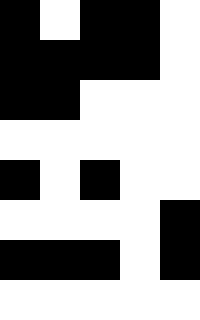[["black", "white", "black", "black", "white"], ["black", "black", "black", "black", "white"], ["black", "black", "white", "white", "white"], ["white", "white", "white", "white", "white"], ["black", "white", "black", "white", "white"], ["white", "white", "white", "white", "black"], ["black", "black", "black", "white", "black"], ["white", "white", "white", "white", "white"]]